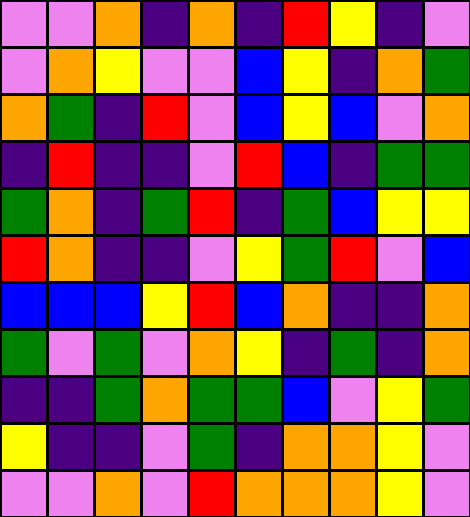[["violet", "violet", "orange", "indigo", "orange", "indigo", "red", "yellow", "indigo", "violet"], ["violet", "orange", "yellow", "violet", "violet", "blue", "yellow", "indigo", "orange", "green"], ["orange", "green", "indigo", "red", "violet", "blue", "yellow", "blue", "violet", "orange"], ["indigo", "red", "indigo", "indigo", "violet", "red", "blue", "indigo", "green", "green"], ["green", "orange", "indigo", "green", "red", "indigo", "green", "blue", "yellow", "yellow"], ["red", "orange", "indigo", "indigo", "violet", "yellow", "green", "red", "violet", "blue"], ["blue", "blue", "blue", "yellow", "red", "blue", "orange", "indigo", "indigo", "orange"], ["green", "violet", "green", "violet", "orange", "yellow", "indigo", "green", "indigo", "orange"], ["indigo", "indigo", "green", "orange", "green", "green", "blue", "violet", "yellow", "green"], ["yellow", "indigo", "indigo", "violet", "green", "indigo", "orange", "orange", "yellow", "violet"], ["violet", "violet", "orange", "violet", "red", "orange", "orange", "orange", "yellow", "violet"]]